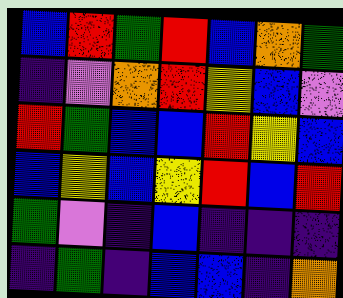[["blue", "red", "green", "red", "blue", "orange", "green"], ["indigo", "violet", "orange", "red", "yellow", "blue", "violet"], ["red", "green", "blue", "blue", "red", "yellow", "blue"], ["blue", "yellow", "blue", "yellow", "red", "blue", "red"], ["green", "violet", "indigo", "blue", "indigo", "indigo", "indigo"], ["indigo", "green", "indigo", "blue", "blue", "indigo", "orange"]]